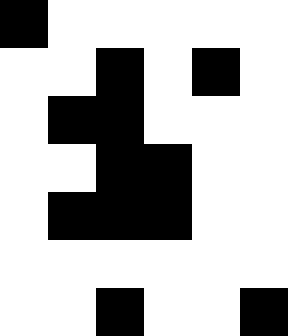[["black", "white", "white", "white", "white", "white"], ["white", "white", "black", "white", "black", "white"], ["white", "black", "black", "white", "white", "white"], ["white", "white", "black", "black", "white", "white"], ["white", "black", "black", "black", "white", "white"], ["white", "white", "white", "white", "white", "white"], ["white", "white", "black", "white", "white", "black"]]